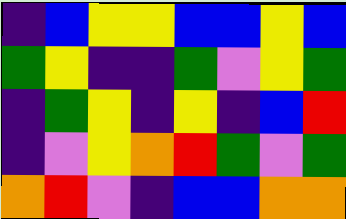[["indigo", "blue", "yellow", "yellow", "blue", "blue", "yellow", "blue"], ["green", "yellow", "indigo", "indigo", "green", "violet", "yellow", "green"], ["indigo", "green", "yellow", "indigo", "yellow", "indigo", "blue", "red"], ["indigo", "violet", "yellow", "orange", "red", "green", "violet", "green"], ["orange", "red", "violet", "indigo", "blue", "blue", "orange", "orange"]]